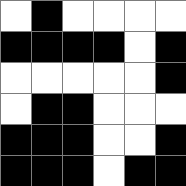[["white", "black", "white", "white", "white", "white"], ["black", "black", "black", "black", "white", "black"], ["white", "white", "white", "white", "white", "black"], ["white", "black", "black", "white", "white", "white"], ["black", "black", "black", "white", "white", "black"], ["black", "black", "black", "white", "black", "black"]]